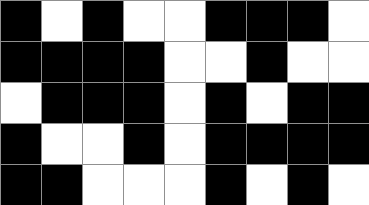[["black", "white", "black", "white", "white", "black", "black", "black", "white"], ["black", "black", "black", "black", "white", "white", "black", "white", "white"], ["white", "black", "black", "black", "white", "black", "white", "black", "black"], ["black", "white", "white", "black", "white", "black", "black", "black", "black"], ["black", "black", "white", "white", "white", "black", "white", "black", "white"]]